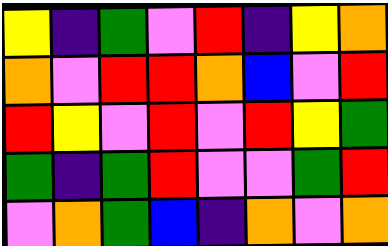[["yellow", "indigo", "green", "violet", "red", "indigo", "yellow", "orange"], ["orange", "violet", "red", "red", "orange", "blue", "violet", "red"], ["red", "yellow", "violet", "red", "violet", "red", "yellow", "green"], ["green", "indigo", "green", "red", "violet", "violet", "green", "red"], ["violet", "orange", "green", "blue", "indigo", "orange", "violet", "orange"]]